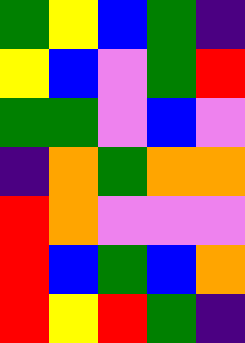[["green", "yellow", "blue", "green", "indigo"], ["yellow", "blue", "violet", "green", "red"], ["green", "green", "violet", "blue", "violet"], ["indigo", "orange", "green", "orange", "orange"], ["red", "orange", "violet", "violet", "violet"], ["red", "blue", "green", "blue", "orange"], ["red", "yellow", "red", "green", "indigo"]]